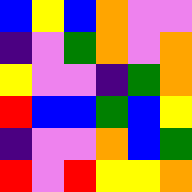[["blue", "yellow", "blue", "orange", "violet", "violet"], ["indigo", "violet", "green", "orange", "violet", "orange"], ["yellow", "violet", "violet", "indigo", "green", "orange"], ["red", "blue", "blue", "green", "blue", "yellow"], ["indigo", "violet", "violet", "orange", "blue", "green"], ["red", "violet", "red", "yellow", "yellow", "orange"]]